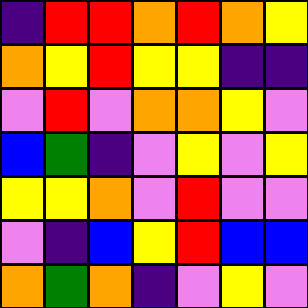[["indigo", "red", "red", "orange", "red", "orange", "yellow"], ["orange", "yellow", "red", "yellow", "yellow", "indigo", "indigo"], ["violet", "red", "violet", "orange", "orange", "yellow", "violet"], ["blue", "green", "indigo", "violet", "yellow", "violet", "yellow"], ["yellow", "yellow", "orange", "violet", "red", "violet", "violet"], ["violet", "indigo", "blue", "yellow", "red", "blue", "blue"], ["orange", "green", "orange", "indigo", "violet", "yellow", "violet"]]